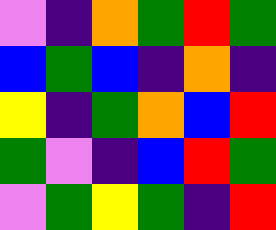[["violet", "indigo", "orange", "green", "red", "green"], ["blue", "green", "blue", "indigo", "orange", "indigo"], ["yellow", "indigo", "green", "orange", "blue", "red"], ["green", "violet", "indigo", "blue", "red", "green"], ["violet", "green", "yellow", "green", "indigo", "red"]]